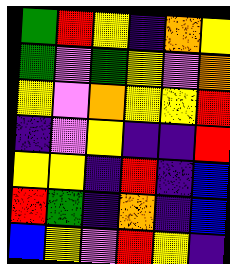[["green", "red", "yellow", "indigo", "orange", "yellow"], ["green", "violet", "green", "yellow", "violet", "orange"], ["yellow", "violet", "orange", "yellow", "yellow", "red"], ["indigo", "violet", "yellow", "indigo", "indigo", "red"], ["yellow", "yellow", "indigo", "red", "indigo", "blue"], ["red", "green", "indigo", "orange", "indigo", "blue"], ["blue", "yellow", "violet", "red", "yellow", "indigo"]]